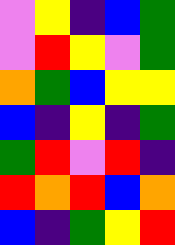[["violet", "yellow", "indigo", "blue", "green"], ["violet", "red", "yellow", "violet", "green"], ["orange", "green", "blue", "yellow", "yellow"], ["blue", "indigo", "yellow", "indigo", "green"], ["green", "red", "violet", "red", "indigo"], ["red", "orange", "red", "blue", "orange"], ["blue", "indigo", "green", "yellow", "red"]]